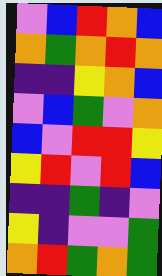[["violet", "blue", "red", "orange", "blue"], ["orange", "green", "orange", "red", "orange"], ["indigo", "indigo", "yellow", "orange", "blue"], ["violet", "blue", "green", "violet", "orange"], ["blue", "violet", "red", "red", "yellow"], ["yellow", "red", "violet", "red", "blue"], ["indigo", "indigo", "green", "indigo", "violet"], ["yellow", "indigo", "violet", "violet", "green"], ["orange", "red", "green", "orange", "green"]]